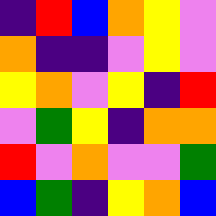[["indigo", "red", "blue", "orange", "yellow", "violet"], ["orange", "indigo", "indigo", "violet", "yellow", "violet"], ["yellow", "orange", "violet", "yellow", "indigo", "red"], ["violet", "green", "yellow", "indigo", "orange", "orange"], ["red", "violet", "orange", "violet", "violet", "green"], ["blue", "green", "indigo", "yellow", "orange", "blue"]]